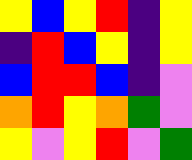[["yellow", "blue", "yellow", "red", "indigo", "yellow"], ["indigo", "red", "blue", "yellow", "indigo", "yellow"], ["blue", "red", "red", "blue", "indigo", "violet"], ["orange", "red", "yellow", "orange", "green", "violet"], ["yellow", "violet", "yellow", "red", "violet", "green"]]